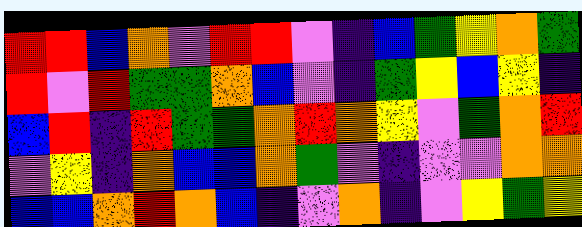[["red", "red", "blue", "orange", "violet", "red", "red", "violet", "indigo", "blue", "green", "yellow", "orange", "green"], ["red", "violet", "red", "green", "green", "orange", "blue", "violet", "indigo", "green", "yellow", "blue", "yellow", "indigo"], ["blue", "red", "indigo", "red", "green", "green", "orange", "red", "orange", "yellow", "violet", "green", "orange", "red"], ["violet", "yellow", "indigo", "orange", "blue", "blue", "orange", "green", "violet", "indigo", "violet", "violet", "orange", "orange"], ["blue", "blue", "orange", "red", "orange", "blue", "indigo", "violet", "orange", "indigo", "violet", "yellow", "green", "yellow"]]